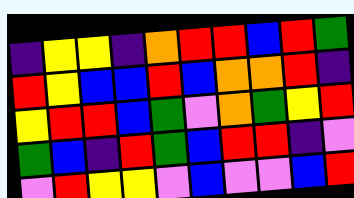[["indigo", "yellow", "yellow", "indigo", "orange", "red", "red", "blue", "red", "green"], ["red", "yellow", "blue", "blue", "red", "blue", "orange", "orange", "red", "indigo"], ["yellow", "red", "red", "blue", "green", "violet", "orange", "green", "yellow", "red"], ["green", "blue", "indigo", "red", "green", "blue", "red", "red", "indigo", "violet"], ["violet", "red", "yellow", "yellow", "violet", "blue", "violet", "violet", "blue", "red"]]